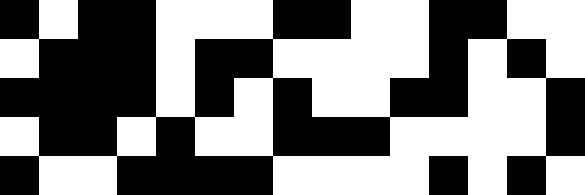[["black", "white", "black", "black", "white", "white", "white", "black", "black", "white", "white", "black", "black", "white", "white"], ["white", "black", "black", "black", "white", "black", "black", "white", "white", "white", "white", "black", "white", "black", "white"], ["black", "black", "black", "black", "white", "black", "white", "black", "white", "white", "black", "black", "white", "white", "black"], ["white", "black", "black", "white", "black", "white", "white", "black", "black", "black", "white", "white", "white", "white", "black"], ["black", "white", "white", "black", "black", "black", "black", "white", "white", "white", "white", "black", "white", "black", "white"]]